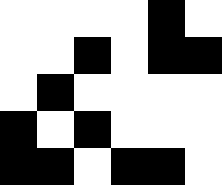[["white", "white", "white", "white", "black", "white"], ["white", "white", "black", "white", "black", "black"], ["white", "black", "white", "white", "white", "white"], ["black", "white", "black", "white", "white", "white"], ["black", "black", "white", "black", "black", "white"]]